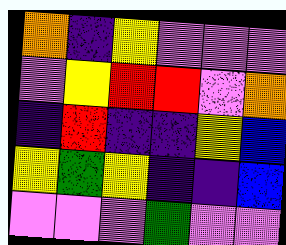[["orange", "indigo", "yellow", "violet", "violet", "violet"], ["violet", "yellow", "red", "red", "violet", "orange"], ["indigo", "red", "indigo", "indigo", "yellow", "blue"], ["yellow", "green", "yellow", "indigo", "indigo", "blue"], ["violet", "violet", "violet", "green", "violet", "violet"]]